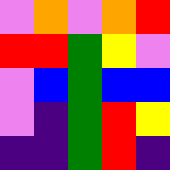[["violet", "orange", "violet", "orange", "red"], ["red", "red", "green", "yellow", "violet"], ["violet", "blue", "green", "blue", "blue"], ["violet", "indigo", "green", "red", "yellow"], ["indigo", "indigo", "green", "red", "indigo"]]